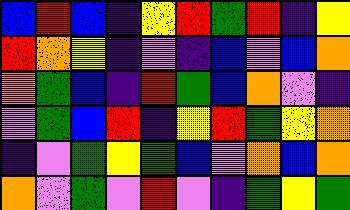[["blue", "red", "blue", "indigo", "yellow", "red", "green", "red", "indigo", "yellow"], ["red", "orange", "yellow", "indigo", "violet", "indigo", "blue", "violet", "blue", "orange"], ["orange", "green", "blue", "indigo", "red", "green", "blue", "orange", "violet", "indigo"], ["violet", "green", "blue", "red", "indigo", "yellow", "red", "green", "yellow", "orange"], ["indigo", "violet", "green", "yellow", "green", "blue", "violet", "orange", "blue", "orange"], ["orange", "violet", "green", "violet", "red", "violet", "indigo", "green", "yellow", "green"]]